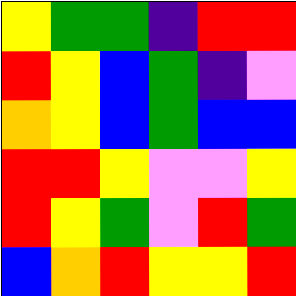[["yellow", "green", "green", "indigo", "red", "red"], ["red", "yellow", "blue", "green", "indigo", "violet"], ["orange", "yellow", "blue", "green", "blue", "blue"], ["red", "red", "yellow", "violet", "violet", "yellow"], ["red", "yellow", "green", "violet", "red", "green"], ["blue", "orange", "red", "yellow", "yellow", "red"]]